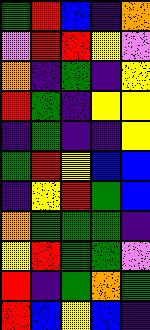[["green", "red", "blue", "indigo", "orange"], ["violet", "red", "red", "yellow", "violet"], ["orange", "indigo", "green", "indigo", "yellow"], ["red", "green", "indigo", "yellow", "yellow"], ["indigo", "green", "indigo", "indigo", "yellow"], ["green", "red", "yellow", "blue", "blue"], ["indigo", "yellow", "red", "green", "blue"], ["orange", "green", "green", "green", "indigo"], ["yellow", "red", "green", "green", "violet"], ["red", "indigo", "green", "orange", "green"], ["red", "blue", "yellow", "blue", "indigo"]]